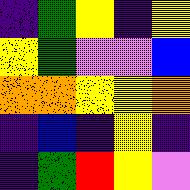[["indigo", "green", "yellow", "indigo", "yellow"], ["yellow", "green", "violet", "violet", "blue"], ["orange", "orange", "yellow", "yellow", "orange"], ["indigo", "blue", "indigo", "yellow", "indigo"], ["indigo", "green", "red", "yellow", "violet"]]